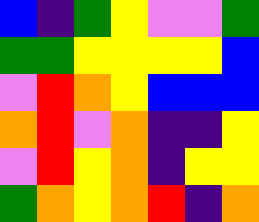[["blue", "indigo", "green", "yellow", "violet", "violet", "green"], ["green", "green", "yellow", "yellow", "yellow", "yellow", "blue"], ["violet", "red", "orange", "yellow", "blue", "blue", "blue"], ["orange", "red", "violet", "orange", "indigo", "indigo", "yellow"], ["violet", "red", "yellow", "orange", "indigo", "yellow", "yellow"], ["green", "orange", "yellow", "orange", "red", "indigo", "orange"]]